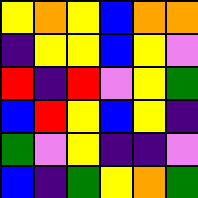[["yellow", "orange", "yellow", "blue", "orange", "orange"], ["indigo", "yellow", "yellow", "blue", "yellow", "violet"], ["red", "indigo", "red", "violet", "yellow", "green"], ["blue", "red", "yellow", "blue", "yellow", "indigo"], ["green", "violet", "yellow", "indigo", "indigo", "violet"], ["blue", "indigo", "green", "yellow", "orange", "green"]]